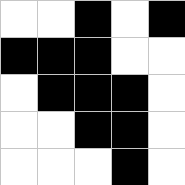[["white", "white", "black", "white", "black"], ["black", "black", "black", "white", "white"], ["white", "black", "black", "black", "white"], ["white", "white", "black", "black", "white"], ["white", "white", "white", "black", "white"]]